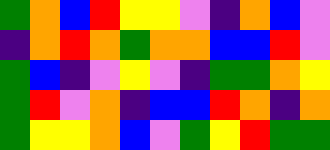[["green", "orange", "blue", "red", "yellow", "yellow", "violet", "indigo", "orange", "blue", "violet"], ["indigo", "orange", "red", "orange", "green", "orange", "orange", "blue", "blue", "red", "violet"], ["green", "blue", "indigo", "violet", "yellow", "violet", "indigo", "green", "green", "orange", "yellow"], ["green", "red", "violet", "orange", "indigo", "blue", "blue", "red", "orange", "indigo", "orange"], ["green", "yellow", "yellow", "orange", "blue", "violet", "green", "yellow", "red", "green", "green"]]